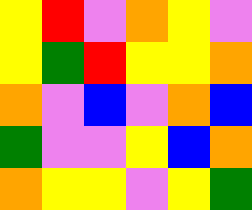[["yellow", "red", "violet", "orange", "yellow", "violet"], ["yellow", "green", "red", "yellow", "yellow", "orange"], ["orange", "violet", "blue", "violet", "orange", "blue"], ["green", "violet", "violet", "yellow", "blue", "orange"], ["orange", "yellow", "yellow", "violet", "yellow", "green"]]